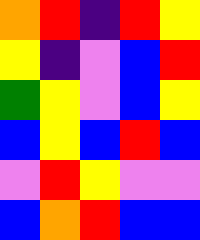[["orange", "red", "indigo", "red", "yellow"], ["yellow", "indigo", "violet", "blue", "red"], ["green", "yellow", "violet", "blue", "yellow"], ["blue", "yellow", "blue", "red", "blue"], ["violet", "red", "yellow", "violet", "violet"], ["blue", "orange", "red", "blue", "blue"]]